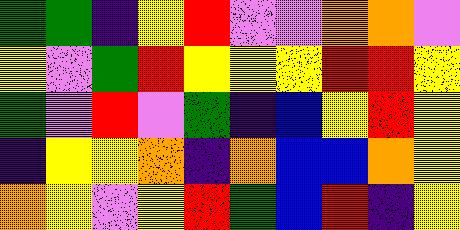[["green", "green", "indigo", "yellow", "red", "violet", "violet", "orange", "orange", "violet"], ["yellow", "violet", "green", "red", "yellow", "yellow", "yellow", "red", "red", "yellow"], ["green", "violet", "red", "violet", "green", "indigo", "blue", "yellow", "red", "yellow"], ["indigo", "yellow", "yellow", "orange", "indigo", "orange", "blue", "blue", "orange", "yellow"], ["orange", "yellow", "violet", "yellow", "red", "green", "blue", "red", "indigo", "yellow"]]